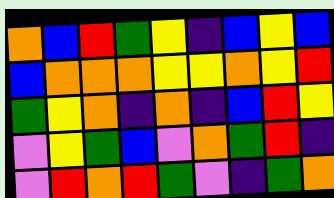[["orange", "blue", "red", "green", "yellow", "indigo", "blue", "yellow", "blue"], ["blue", "orange", "orange", "orange", "yellow", "yellow", "orange", "yellow", "red"], ["green", "yellow", "orange", "indigo", "orange", "indigo", "blue", "red", "yellow"], ["violet", "yellow", "green", "blue", "violet", "orange", "green", "red", "indigo"], ["violet", "red", "orange", "red", "green", "violet", "indigo", "green", "orange"]]